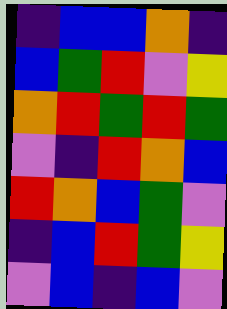[["indigo", "blue", "blue", "orange", "indigo"], ["blue", "green", "red", "violet", "yellow"], ["orange", "red", "green", "red", "green"], ["violet", "indigo", "red", "orange", "blue"], ["red", "orange", "blue", "green", "violet"], ["indigo", "blue", "red", "green", "yellow"], ["violet", "blue", "indigo", "blue", "violet"]]